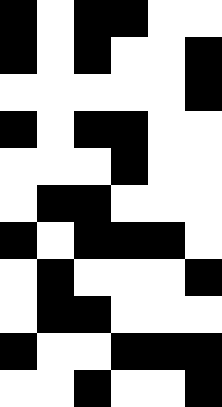[["black", "white", "black", "black", "white", "white"], ["black", "white", "black", "white", "white", "black"], ["white", "white", "white", "white", "white", "black"], ["black", "white", "black", "black", "white", "white"], ["white", "white", "white", "black", "white", "white"], ["white", "black", "black", "white", "white", "white"], ["black", "white", "black", "black", "black", "white"], ["white", "black", "white", "white", "white", "black"], ["white", "black", "black", "white", "white", "white"], ["black", "white", "white", "black", "black", "black"], ["white", "white", "black", "white", "white", "black"]]